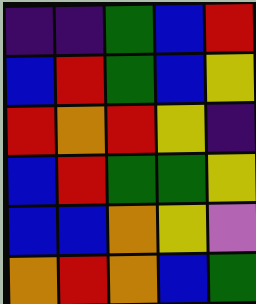[["indigo", "indigo", "green", "blue", "red"], ["blue", "red", "green", "blue", "yellow"], ["red", "orange", "red", "yellow", "indigo"], ["blue", "red", "green", "green", "yellow"], ["blue", "blue", "orange", "yellow", "violet"], ["orange", "red", "orange", "blue", "green"]]